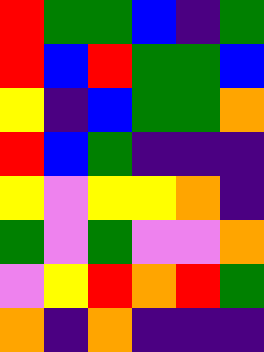[["red", "green", "green", "blue", "indigo", "green"], ["red", "blue", "red", "green", "green", "blue"], ["yellow", "indigo", "blue", "green", "green", "orange"], ["red", "blue", "green", "indigo", "indigo", "indigo"], ["yellow", "violet", "yellow", "yellow", "orange", "indigo"], ["green", "violet", "green", "violet", "violet", "orange"], ["violet", "yellow", "red", "orange", "red", "green"], ["orange", "indigo", "orange", "indigo", "indigo", "indigo"]]